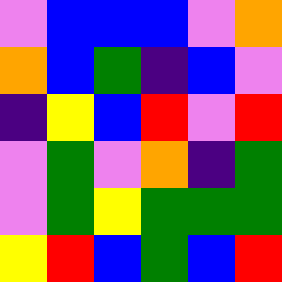[["violet", "blue", "blue", "blue", "violet", "orange"], ["orange", "blue", "green", "indigo", "blue", "violet"], ["indigo", "yellow", "blue", "red", "violet", "red"], ["violet", "green", "violet", "orange", "indigo", "green"], ["violet", "green", "yellow", "green", "green", "green"], ["yellow", "red", "blue", "green", "blue", "red"]]